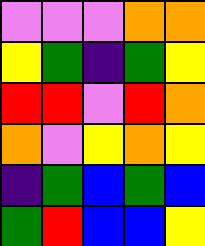[["violet", "violet", "violet", "orange", "orange"], ["yellow", "green", "indigo", "green", "yellow"], ["red", "red", "violet", "red", "orange"], ["orange", "violet", "yellow", "orange", "yellow"], ["indigo", "green", "blue", "green", "blue"], ["green", "red", "blue", "blue", "yellow"]]